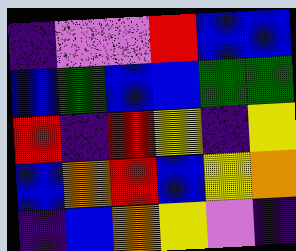[["indigo", "violet", "violet", "red", "blue", "blue"], ["blue", "green", "blue", "blue", "green", "green"], ["red", "indigo", "red", "yellow", "indigo", "yellow"], ["blue", "orange", "red", "blue", "yellow", "orange"], ["indigo", "blue", "orange", "yellow", "violet", "indigo"]]